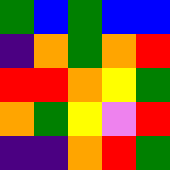[["green", "blue", "green", "blue", "blue"], ["indigo", "orange", "green", "orange", "red"], ["red", "red", "orange", "yellow", "green"], ["orange", "green", "yellow", "violet", "red"], ["indigo", "indigo", "orange", "red", "green"]]